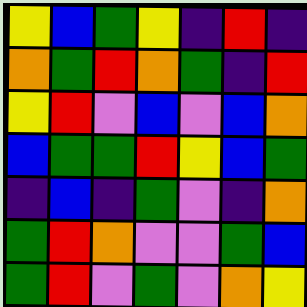[["yellow", "blue", "green", "yellow", "indigo", "red", "indigo"], ["orange", "green", "red", "orange", "green", "indigo", "red"], ["yellow", "red", "violet", "blue", "violet", "blue", "orange"], ["blue", "green", "green", "red", "yellow", "blue", "green"], ["indigo", "blue", "indigo", "green", "violet", "indigo", "orange"], ["green", "red", "orange", "violet", "violet", "green", "blue"], ["green", "red", "violet", "green", "violet", "orange", "yellow"]]